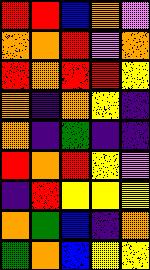[["red", "red", "blue", "orange", "violet"], ["orange", "orange", "red", "violet", "orange"], ["red", "orange", "red", "red", "yellow"], ["orange", "indigo", "orange", "yellow", "indigo"], ["orange", "indigo", "green", "indigo", "indigo"], ["red", "orange", "red", "yellow", "violet"], ["indigo", "red", "yellow", "yellow", "yellow"], ["orange", "green", "blue", "indigo", "orange"], ["green", "orange", "blue", "yellow", "yellow"]]